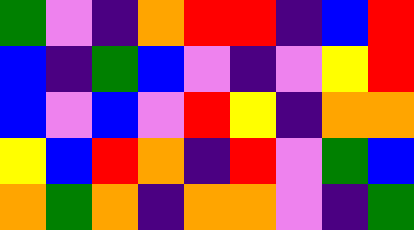[["green", "violet", "indigo", "orange", "red", "red", "indigo", "blue", "red"], ["blue", "indigo", "green", "blue", "violet", "indigo", "violet", "yellow", "red"], ["blue", "violet", "blue", "violet", "red", "yellow", "indigo", "orange", "orange"], ["yellow", "blue", "red", "orange", "indigo", "red", "violet", "green", "blue"], ["orange", "green", "orange", "indigo", "orange", "orange", "violet", "indigo", "green"]]